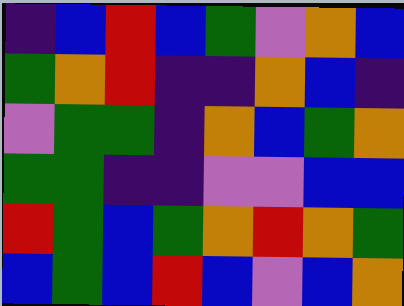[["indigo", "blue", "red", "blue", "green", "violet", "orange", "blue"], ["green", "orange", "red", "indigo", "indigo", "orange", "blue", "indigo"], ["violet", "green", "green", "indigo", "orange", "blue", "green", "orange"], ["green", "green", "indigo", "indigo", "violet", "violet", "blue", "blue"], ["red", "green", "blue", "green", "orange", "red", "orange", "green"], ["blue", "green", "blue", "red", "blue", "violet", "blue", "orange"]]